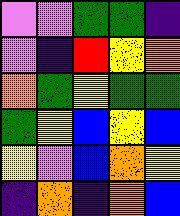[["violet", "violet", "green", "green", "indigo"], ["violet", "indigo", "red", "yellow", "orange"], ["orange", "green", "yellow", "green", "green"], ["green", "yellow", "blue", "yellow", "blue"], ["yellow", "violet", "blue", "orange", "yellow"], ["indigo", "orange", "indigo", "orange", "blue"]]